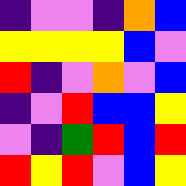[["indigo", "violet", "violet", "indigo", "orange", "blue"], ["yellow", "yellow", "yellow", "yellow", "blue", "violet"], ["red", "indigo", "violet", "orange", "violet", "blue"], ["indigo", "violet", "red", "blue", "blue", "yellow"], ["violet", "indigo", "green", "red", "blue", "red"], ["red", "yellow", "red", "violet", "blue", "yellow"]]